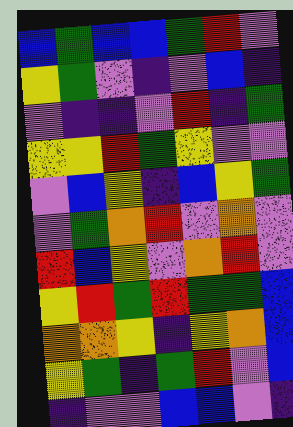[["blue", "green", "blue", "blue", "green", "red", "violet"], ["yellow", "green", "violet", "indigo", "violet", "blue", "indigo"], ["violet", "indigo", "indigo", "violet", "red", "indigo", "green"], ["yellow", "yellow", "red", "green", "yellow", "violet", "violet"], ["violet", "blue", "yellow", "indigo", "blue", "yellow", "green"], ["violet", "green", "orange", "red", "violet", "orange", "violet"], ["red", "blue", "yellow", "violet", "orange", "red", "violet"], ["yellow", "red", "green", "red", "green", "green", "blue"], ["orange", "orange", "yellow", "indigo", "yellow", "orange", "blue"], ["yellow", "green", "indigo", "green", "red", "violet", "blue"], ["indigo", "violet", "violet", "blue", "blue", "violet", "indigo"]]